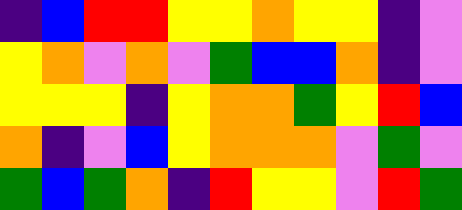[["indigo", "blue", "red", "red", "yellow", "yellow", "orange", "yellow", "yellow", "indigo", "violet"], ["yellow", "orange", "violet", "orange", "violet", "green", "blue", "blue", "orange", "indigo", "violet"], ["yellow", "yellow", "yellow", "indigo", "yellow", "orange", "orange", "green", "yellow", "red", "blue"], ["orange", "indigo", "violet", "blue", "yellow", "orange", "orange", "orange", "violet", "green", "violet"], ["green", "blue", "green", "orange", "indigo", "red", "yellow", "yellow", "violet", "red", "green"]]